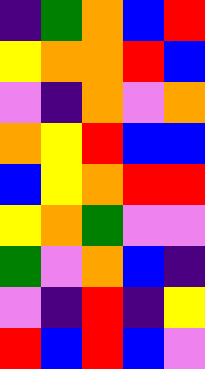[["indigo", "green", "orange", "blue", "red"], ["yellow", "orange", "orange", "red", "blue"], ["violet", "indigo", "orange", "violet", "orange"], ["orange", "yellow", "red", "blue", "blue"], ["blue", "yellow", "orange", "red", "red"], ["yellow", "orange", "green", "violet", "violet"], ["green", "violet", "orange", "blue", "indigo"], ["violet", "indigo", "red", "indigo", "yellow"], ["red", "blue", "red", "blue", "violet"]]